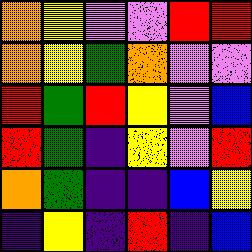[["orange", "yellow", "violet", "violet", "red", "red"], ["orange", "yellow", "green", "orange", "violet", "violet"], ["red", "green", "red", "yellow", "violet", "blue"], ["red", "green", "indigo", "yellow", "violet", "red"], ["orange", "green", "indigo", "indigo", "blue", "yellow"], ["indigo", "yellow", "indigo", "red", "indigo", "blue"]]